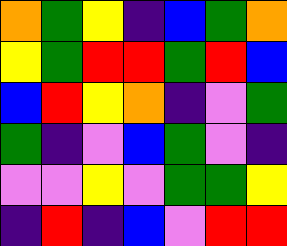[["orange", "green", "yellow", "indigo", "blue", "green", "orange"], ["yellow", "green", "red", "red", "green", "red", "blue"], ["blue", "red", "yellow", "orange", "indigo", "violet", "green"], ["green", "indigo", "violet", "blue", "green", "violet", "indigo"], ["violet", "violet", "yellow", "violet", "green", "green", "yellow"], ["indigo", "red", "indigo", "blue", "violet", "red", "red"]]